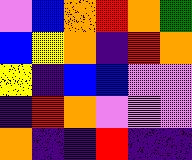[["violet", "blue", "orange", "red", "orange", "green"], ["blue", "yellow", "orange", "indigo", "red", "orange"], ["yellow", "indigo", "blue", "blue", "violet", "violet"], ["indigo", "red", "orange", "violet", "violet", "violet"], ["orange", "indigo", "indigo", "red", "indigo", "indigo"]]